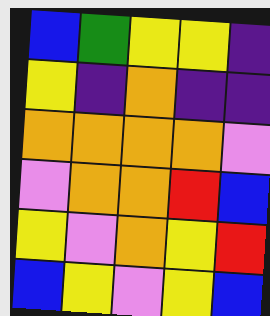[["blue", "green", "yellow", "yellow", "indigo"], ["yellow", "indigo", "orange", "indigo", "indigo"], ["orange", "orange", "orange", "orange", "violet"], ["violet", "orange", "orange", "red", "blue"], ["yellow", "violet", "orange", "yellow", "red"], ["blue", "yellow", "violet", "yellow", "blue"]]